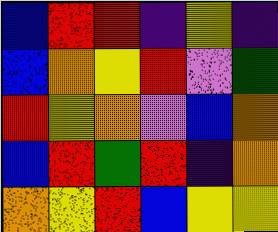[["blue", "red", "red", "indigo", "yellow", "indigo"], ["blue", "orange", "yellow", "red", "violet", "green"], ["red", "yellow", "orange", "violet", "blue", "orange"], ["blue", "red", "green", "red", "indigo", "orange"], ["orange", "yellow", "red", "blue", "yellow", "yellow"]]